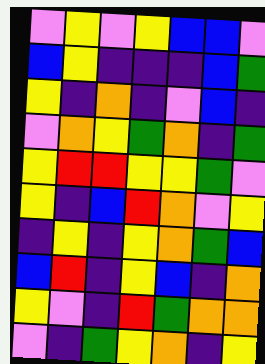[["violet", "yellow", "violet", "yellow", "blue", "blue", "violet"], ["blue", "yellow", "indigo", "indigo", "indigo", "blue", "green"], ["yellow", "indigo", "orange", "indigo", "violet", "blue", "indigo"], ["violet", "orange", "yellow", "green", "orange", "indigo", "green"], ["yellow", "red", "red", "yellow", "yellow", "green", "violet"], ["yellow", "indigo", "blue", "red", "orange", "violet", "yellow"], ["indigo", "yellow", "indigo", "yellow", "orange", "green", "blue"], ["blue", "red", "indigo", "yellow", "blue", "indigo", "orange"], ["yellow", "violet", "indigo", "red", "green", "orange", "orange"], ["violet", "indigo", "green", "yellow", "orange", "indigo", "yellow"]]